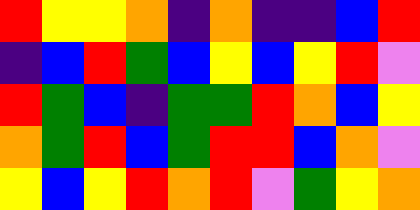[["red", "yellow", "yellow", "orange", "indigo", "orange", "indigo", "indigo", "blue", "red"], ["indigo", "blue", "red", "green", "blue", "yellow", "blue", "yellow", "red", "violet"], ["red", "green", "blue", "indigo", "green", "green", "red", "orange", "blue", "yellow"], ["orange", "green", "red", "blue", "green", "red", "red", "blue", "orange", "violet"], ["yellow", "blue", "yellow", "red", "orange", "red", "violet", "green", "yellow", "orange"]]